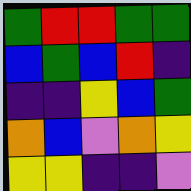[["green", "red", "red", "green", "green"], ["blue", "green", "blue", "red", "indigo"], ["indigo", "indigo", "yellow", "blue", "green"], ["orange", "blue", "violet", "orange", "yellow"], ["yellow", "yellow", "indigo", "indigo", "violet"]]